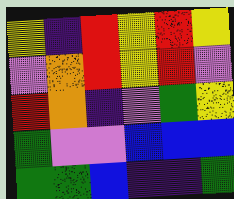[["yellow", "indigo", "red", "yellow", "red", "yellow"], ["violet", "orange", "red", "yellow", "red", "violet"], ["red", "orange", "indigo", "violet", "green", "yellow"], ["green", "violet", "violet", "blue", "blue", "blue"], ["green", "green", "blue", "indigo", "indigo", "green"]]